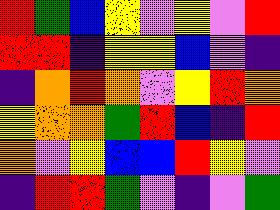[["red", "green", "blue", "yellow", "violet", "yellow", "violet", "red"], ["red", "red", "indigo", "yellow", "yellow", "blue", "violet", "indigo"], ["indigo", "orange", "red", "orange", "violet", "yellow", "red", "orange"], ["yellow", "orange", "orange", "green", "red", "blue", "indigo", "red"], ["orange", "violet", "yellow", "blue", "blue", "red", "yellow", "violet"], ["indigo", "red", "red", "green", "violet", "indigo", "violet", "green"]]